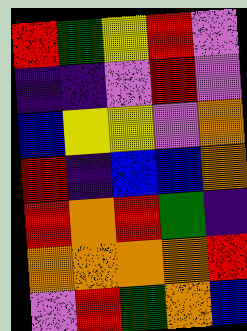[["red", "green", "yellow", "red", "violet"], ["indigo", "indigo", "violet", "red", "violet"], ["blue", "yellow", "yellow", "violet", "orange"], ["red", "indigo", "blue", "blue", "orange"], ["red", "orange", "red", "green", "indigo"], ["orange", "orange", "orange", "orange", "red"], ["violet", "red", "green", "orange", "blue"]]